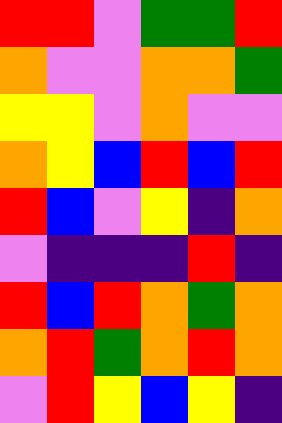[["red", "red", "violet", "green", "green", "red"], ["orange", "violet", "violet", "orange", "orange", "green"], ["yellow", "yellow", "violet", "orange", "violet", "violet"], ["orange", "yellow", "blue", "red", "blue", "red"], ["red", "blue", "violet", "yellow", "indigo", "orange"], ["violet", "indigo", "indigo", "indigo", "red", "indigo"], ["red", "blue", "red", "orange", "green", "orange"], ["orange", "red", "green", "orange", "red", "orange"], ["violet", "red", "yellow", "blue", "yellow", "indigo"]]